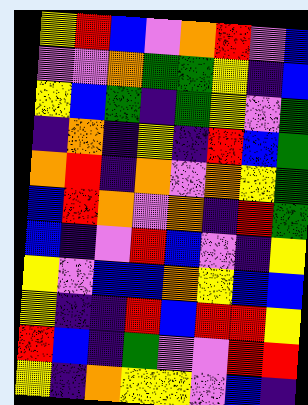[["yellow", "red", "blue", "violet", "orange", "red", "violet", "blue"], ["violet", "violet", "orange", "green", "green", "yellow", "indigo", "blue"], ["yellow", "blue", "green", "indigo", "green", "yellow", "violet", "green"], ["indigo", "orange", "indigo", "yellow", "indigo", "red", "blue", "green"], ["orange", "red", "indigo", "orange", "violet", "orange", "yellow", "green"], ["blue", "red", "orange", "violet", "orange", "indigo", "red", "green"], ["blue", "indigo", "violet", "red", "blue", "violet", "indigo", "yellow"], ["yellow", "violet", "blue", "blue", "orange", "yellow", "blue", "blue"], ["yellow", "indigo", "indigo", "red", "blue", "red", "red", "yellow"], ["red", "blue", "indigo", "green", "violet", "violet", "red", "red"], ["yellow", "indigo", "orange", "yellow", "yellow", "violet", "blue", "indigo"]]